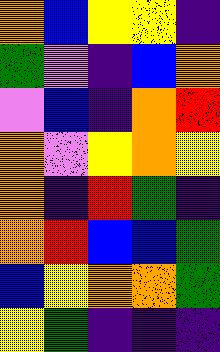[["orange", "blue", "yellow", "yellow", "indigo"], ["green", "violet", "indigo", "blue", "orange"], ["violet", "blue", "indigo", "orange", "red"], ["orange", "violet", "yellow", "orange", "yellow"], ["orange", "indigo", "red", "green", "indigo"], ["orange", "red", "blue", "blue", "green"], ["blue", "yellow", "orange", "orange", "green"], ["yellow", "green", "indigo", "indigo", "indigo"]]